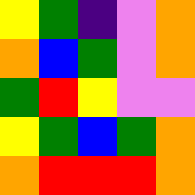[["yellow", "green", "indigo", "violet", "orange"], ["orange", "blue", "green", "violet", "orange"], ["green", "red", "yellow", "violet", "violet"], ["yellow", "green", "blue", "green", "orange"], ["orange", "red", "red", "red", "orange"]]